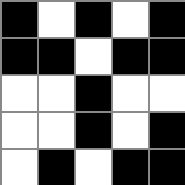[["black", "white", "black", "white", "black"], ["black", "black", "white", "black", "black"], ["white", "white", "black", "white", "white"], ["white", "white", "black", "white", "black"], ["white", "black", "white", "black", "black"]]